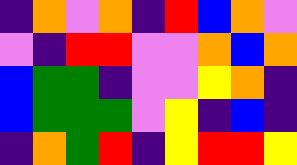[["indigo", "orange", "violet", "orange", "indigo", "red", "blue", "orange", "violet"], ["violet", "indigo", "red", "red", "violet", "violet", "orange", "blue", "orange"], ["blue", "green", "green", "indigo", "violet", "violet", "yellow", "orange", "indigo"], ["blue", "green", "green", "green", "violet", "yellow", "indigo", "blue", "indigo"], ["indigo", "orange", "green", "red", "indigo", "yellow", "red", "red", "yellow"]]